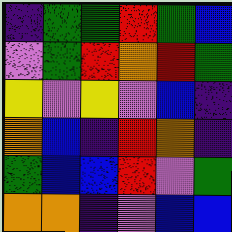[["indigo", "green", "green", "red", "green", "blue"], ["violet", "green", "red", "orange", "red", "green"], ["yellow", "violet", "yellow", "violet", "blue", "indigo"], ["orange", "blue", "indigo", "red", "orange", "indigo"], ["green", "blue", "blue", "red", "violet", "green"], ["orange", "orange", "indigo", "violet", "blue", "blue"]]